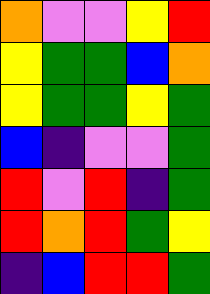[["orange", "violet", "violet", "yellow", "red"], ["yellow", "green", "green", "blue", "orange"], ["yellow", "green", "green", "yellow", "green"], ["blue", "indigo", "violet", "violet", "green"], ["red", "violet", "red", "indigo", "green"], ["red", "orange", "red", "green", "yellow"], ["indigo", "blue", "red", "red", "green"]]